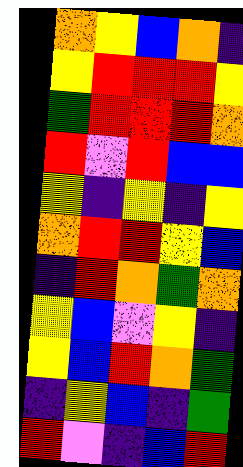[["orange", "yellow", "blue", "orange", "indigo"], ["yellow", "red", "red", "red", "yellow"], ["green", "red", "red", "red", "orange"], ["red", "violet", "red", "blue", "blue"], ["yellow", "indigo", "yellow", "indigo", "yellow"], ["orange", "red", "red", "yellow", "blue"], ["indigo", "red", "orange", "green", "orange"], ["yellow", "blue", "violet", "yellow", "indigo"], ["yellow", "blue", "red", "orange", "green"], ["indigo", "yellow", "blue", "indigo", "green"], ["red", "violet", "indigo", "blue", "red"]]